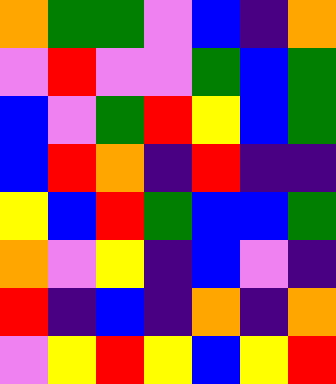[["orange", "green", "green", "violet", "blue", "indigo", "orange"], ["violet", "red", "violet", "violet", "green", "blue", "green"], ["blue", "violet", "green", "red", "yellow", "blue", "green"], ["blue", "red", "orange", "indigo", "red", "indigo", "indigo"], ["yellow", "blue", "red", "green", "blue", "blue", "green"], ["orange", "violet", "yellow", "indigo", "blue", "violet", "indigo"], ["red", "indigo", "blue", "indigo", "orange", "indigo", "orange"], ["violet", "yellow", "red", "yellow", "blue", "yellow", "red"]]